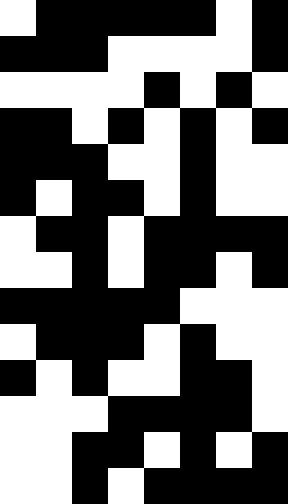[["white", "black", "black", "black", "black", "black", "white", "black"], ["black", "black", "black", "white", "white", "white", "white", "black"], ["white", "white", "white", "white", "black", "white", "black", "white"], ["black", "black", "white", "black", "white", "black", "white", "black"], ["black", "black", "black", "white", "white", "black", "white", "white"], ["black", "white", "black", "black", "white", "black", "white", "white"], ["white", "black", "black", "white", "black", "black", "black", "black"], ["white", "white", "black", "white", "black", "black", "white", "black"], ["black", "black", "black", "black", "black", "white", "white", "white"], ["white", "black", "black", "black", "white", "black", "white", "white"], ["black", "white", "black", "white", "white", "black", "black", "white"], ["white", "white", "white", "black", "black", "black", "black", "white"], ["white", "white", "black", "black", "white", "black", "white", "black"], ["white", "white", "black", "white", "black", "black", "black", "black"]]